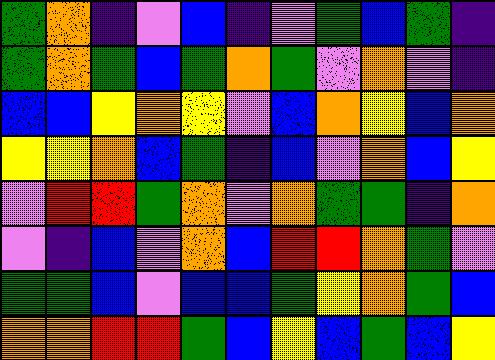[["green", "orange", "indigo", "violet", "blue", "indigo", "violet", "green", "blue", "green", "indigo"], ["green", "orange", "green", "blue", "green", "orange", "green", "violet", "orange", "violet", "indigo"], ["blue", "blue", "yellow", "orange", "yellow", "violet", "blue", "orange", "yellow", "blue", "orange"], ["yellow", "yellow", "orange", "blue", "green", "indigo", "blue", "violet", "orange", "blue", "yellow"], ["violet", "red", "red", "green", "orange", "violet", "orange", "green", "green", "indigo", "orange"], ["violet", "indigo", "blue", "violet", "orange", "blue", "red", "red", "orange", "green", "violet"], ["green", "green", "blue", "violet", "blue", "blue", "green", "yellow", "orange", "green", "blue"], ["orange", "orange", "red", "red", "green", "blue", "yellow", "blue", "green", "blue", "yellow"]]